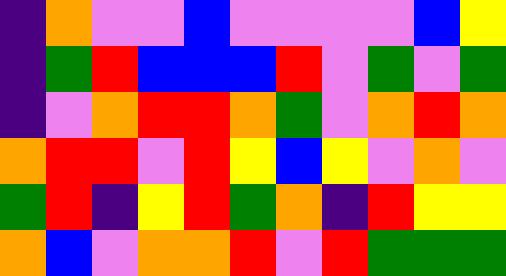[["indigo", "orange", "violet", "violet", "blue", "violet", "violet", "violet", "violet", "blue", "yellow"], ["indigo", "green", "red", "blue", "blue", "blue", "red", "violet", "green", "violet", "green"], ["indigo", "violet", "orange", "red", "red", "orange", "green", "violet", "orange", "red", "orange"], ["orange", "red", "red", "violet", "red", "yellow", "blue", "yellow", "violet", "orange", "violet"], ["green", "red", "indigo", "yellow", "red", "green", "orange", "indigo", "red", "yellow", "yellow"], ["orange", "blue", "violet", "orange", "orange", "red", "violet", "red", "green", "green", "green"]]